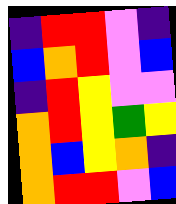[["indigo", "red", "red", "violet", "indigo"], ["blue", "orange", "red", "violet", "blue"], ["indigo", "red", "yellow", "violet", "violet"], ["orange", "red", "yellow", "green", "yellow"], ["orange", "blue", "yellow", "orange", "indigo"], ["orange", "red", "red", "violet", "blue"]]